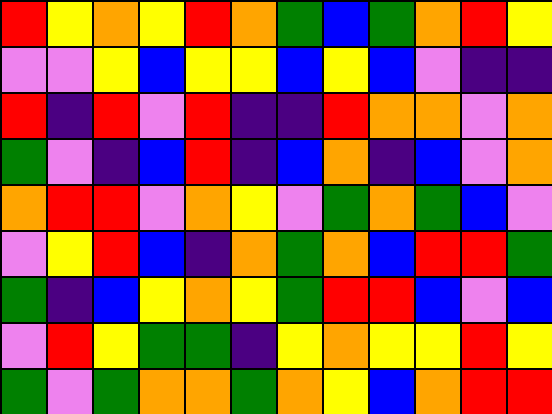[["red", "yellow", "orange", "yellow", "red", "orange", "green", "blue", "green", "orange", "red", "yellow"], ["violet", "violet", "yellow", "blue", "yellow", "yellow", "blue", "yellow", "blue", "violet", "indigo", "indigo"], ["red", "indigo", "red", "violet", "red", "indigo", "indigo", "red", "orange", "orange", "violet", "orange"], ["green", "violet", "indigo", "blue", "red", "indigo", "blue", "orange", "indigo", "blue", "violet", "orange"], ["orange", "red", "red", "violet", "orange", "yellow", "violet", "green", "orange", "green", "blue", "violet"], ["violet", "yellow", "red", "blue", "indigo", "orange", "green", "orange", "blue", "red", "red", "green"], ["green", "indigo", "blue", "yellow", "orange", "yellow", "green", "red", "red", "blue", "violet", "blue"], ["violet", "red", "yellow", "green", "green", "indigo", "yellow", "orange", "yellow", "yellow", "red", "yellow"], ["green", "violet", "green", "orange", "orange", "green", "orange", "yellow", "blue", "orange", "red", "red"]]